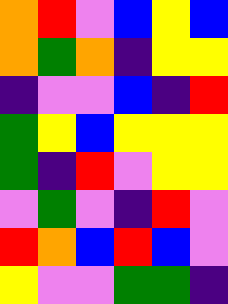[["orange", "red", "violet", "blue", "yellow", "blue"], ["orange", "green", "orange", "indigo", "yellow", "yellow"], ["indigo", "violet", "violet", "blue", "indigo", "red"], ["green", "yellow", "blue", "yellow", "yellow", "yellow"], ["green", "indigo", "red", "violet", "yellow", "yellow"], ["violet", "green", "violet", "indigo", "red", "violet"], ["red", "orange", "blue", "red", "blue", "violet"], ["yellow", "violet", "violet", "green", "green", "indigo"]]